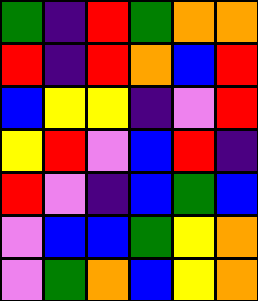[["green", "indigo", "red", "green", "orange", "orange"], ["red", "indigo", "red", "orange", "blue", "red"], ["blue", "yellow", "yellow", "indigo", "violet", "red"], ["yellow", "red", "violet", "blue", "red", "indigo"], ["red", "violet", "indigo", "blue", "green", "blue"], ["violet", "blue", "blue", "green", "yellow", "orange"], ["violet", "green", "orange", "blue", "yellow", "orange"]]